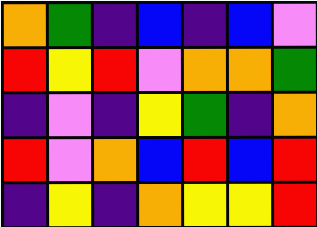[["orange", "green", "indigo", "blue", "indigo", "blue", "violet"], ["red", "yellow", "red", "violet", "orange", "orange", "green"], ["indigo", "violet", "indigo", "yellow", "green", "indigo", "orange"], ["red", "violet", "orange", "blue", "red", "blue", "red"], ["indigo", "yellow", "indigo", "orange", "yellow", "yellow", "red"]]